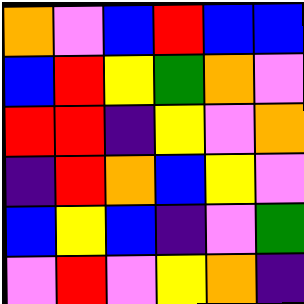[["orange", "violet", "blue", "red", "blue", "blue"], ["blue", "red", "yellow", "green", "orange", "violet"], ["red", "red", "indigo", "yellow", "violet", "orange"], ["indigo", "red", "orange", "blue", "yellow", "violet"], ["blue", "yellow", "blue", "indigo", "violet", "green"], ["violet", "red", "violet", "yellow", "orange", "indigo"]]